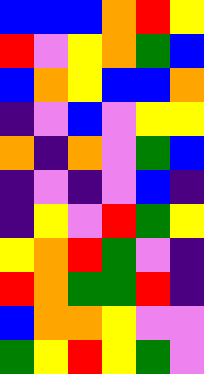[["blue", "blue", "blue", "orange", "red", "yellow"], ["red", "violet", "yellow", "orange", "green", "blue"], ["blue", "orange", "yellow", "blue", "blue", "orange"], ["indigo", "violet", "blue", "violet", "yellow", "yellow"], ["orange", "indigo", "orange", "violet", "green", "blue"], ["indigo", "violet", "indigo", "violet", "blue", "indigo"], ["indigo", "yellow", "violet", "red", "green", "yellow"], ["yellow", "orange", "red", "green", "violet", "indigo"], ["red", "orange", "green", "green", "red", "indigo"], ["blue", "orange", "orange", "yellow", "violet", "violet"], ["green", "yellow", "red", "yellow", "green", "violet"]]